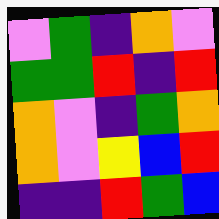[["violet", "green", "indigo", "orange", "violet"], ["green", "green", "red", "indigo", "red"], ["orange", "violet", "indigo", "green", "orange"], ["orange", "violet", "yellow", "blue", "red"], ["indigo", "indigo", "red", "green", "blue"]]